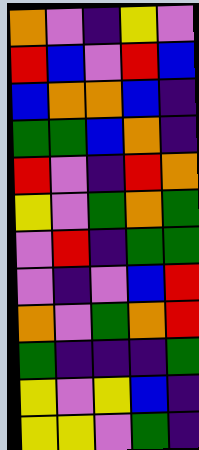[["orange", "violet", "indigo", "yellow", "violet"], ["red", "blue", "violet", "red", "blue"], ["blue", "orange", "orange", "blue", "indigo"], ["green", "green", "blue", "orange", "indigo"], ["red", "violet", "indigo", "red", "orange"], ["yellow", "violet", "green", "orange", "green"], ["violet", "red", "indigo", "green", "green"], ["violet", "indigo", "violet", "blue", "red"], ["orange", "violet", "green", "orange", "red"], ["green", "indigo", "indigo", "indigo", "green"], ["yellow", "violet", "yellow", "blue", "indigo"], ["yellow", "yellow", "violet", "green", "indigo"]]